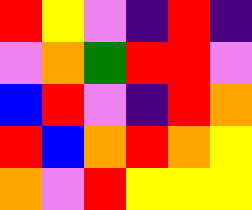[["red", "yellow", "violet", "indigo", "red", "indigo"], ["violet", "orange", "green", "red", "red", "violet"], ["blue", "red", "violet", "indigo", "red", "orange"], ["red", "blue", "orange", "red", "orange", "yellow"], ["orange", "violet", "red", "yellow", "yellow", "yellow"]]